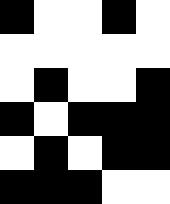[["black", "white", "white", "black", "white"], ["white", "white", "white", "white", "white"], ["white", "black", "white", "white", "black"], ["black", "white", "black", "black", "black"], ["white", "black", "white", "black", "black"], ["black", "black", "black", "white", "white"]]